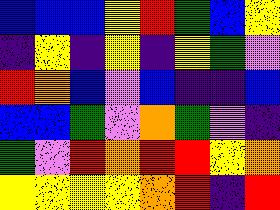[["blue", "blue", "blue", "yellow", "red", "green", "blue", "yellow"], ["indigo", "yellow", "indigo", "yellow", "indigo", "yellow", "green", "violet"], ["red", "orange", "blue", "violet", "blue", "indigo", "indigo", "blue"], ["blue", "blue", "green", "violet", "orange", "green", "violet", "indigo"], ["green", "violet", "red", "orange", "red", "red", "yellow", "orange"], ["yellow", "yellow", "yellow", "yellow", "orange", "red", "indigo", "red"]]